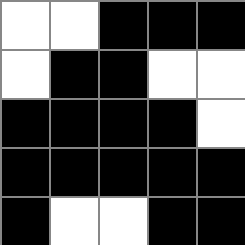[["white", "white", "black", "black", "black"], ["white", "black", "black", "white", "white"], ["black", "black", "black", "black", "white"], ["black", "black", "black", "black", "black"], ["black", "white", "white", "black", "black"]]